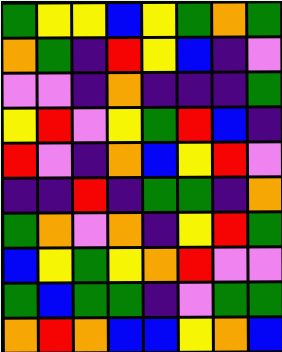[["green", "yellow", "yellow", "blue", "yellow", "green", "orange", "green"], ["orange", "green", "indigo", "red", "yellow", "blue", "indigo", "violet"], ["violet", "violet", "indigo", "orange", "indigo", "indigo", "indigo", "green"], ["yellow", "red", "violet", "yellow", "green", "red", "blue", "indigo"], ["red", "violet", "indigo", "orange", "blue", "yellow", "red", "violet"], ["indigo", "indigo", "red", "indigo", "green", "green", "indigo", "orange"], ["green", "orange", "violet", "orange", "indigo", "yellow", "red", "green"], ["blue", "yellow", "green", "yellow", "orange", "red", "violet", "violet"], ["green", "blue", "green", "green", "indigo", "violet", "green", "green"], ["orange", "red", "orange", "blue", "blue", "yellow", "orange", "blue"]]